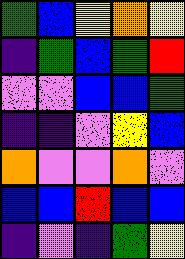[["green", "blue", "yellow", "orange", "yellow"], ["indigo", "green", "blue", "green", "red"], ["violet", "violet", "blue", "blue", "green"], ["indigo", "indigo", "violet", "yellow", "blue"], ["orange", "violet", "violet", "orange", "violet"], ["blue", "blue", "red", "blue", "blue"], ["indigo", "violet", "indigo", "green", "yellow"]]